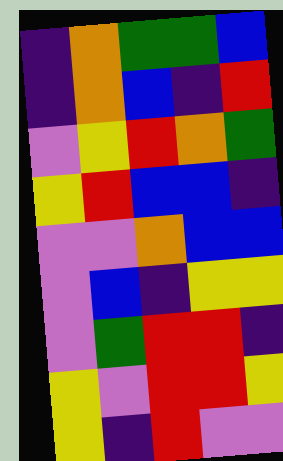[["indigo", "orange", "green", "green", "blue"], ["indigo", "orange", "blue", "indigo", "red"], ["violet", "yellow", "red", "orange", "green"], ["yellow", "red", "blue", "blue", "indigo"], ["violet", "violet", "orange", "blue", "blue"], ["violet", "blue", "indigo", "yellow", "yellow"], ["violet", "green", "red", "red", "indigo"], ["yellow", "violet", "red", "red", "yellow"], ["yellow", "indigo", "red", "violet", "violet"]]